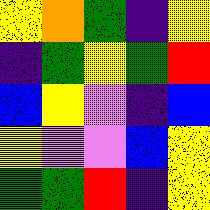[["yellow", "orange", "green", "indigo", "yellow"], ["indigo", "green", "yellow", "green", "red"], ["blue", "yellow", "violet", "indigo", "blue"], ["yellow", "violet", "violet", "blue", "yellow"], ["green", "green", "red", "indigo", "yellow"]]